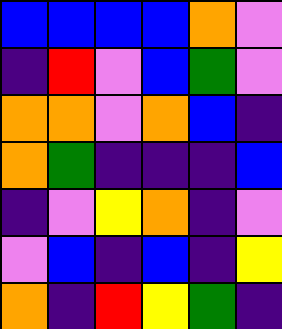[["blue", "blue", "blue", "blue", "orange", "violet"], ["indigo", "red", "violet", "blue", "green", "violet"], ["orange", "orange", "violet", "orange", "blue", "indigo"], ["orange", "green", "indigo", "indigo", "indigo", "blue"], ["indigo", "violet", "yellow", "orange", "indigo", "violet"], ["violet", "blue", "indigo", "blue", "indigo", "yellow"], ["orange", "indigo", "red", "yellow", "green", "indigo"]]